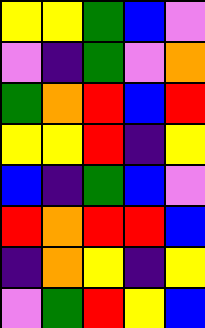[["yellow", "yellow", "green", "blue", "violet"], ["violet", "indigo", "green", "violet", "orange"], ["green", "orange", "red", "blue", "red"], ["yellow", "yellow", "red", "indigo", "yellow"], ["blue", "indigo", "green", "blue", "violet"], ["red", "orange", "red", "red", "blue"], ["indigo", "orange", "yellow", "indigo", "yellow"], ["violet", "green", "red", "yellow", "blue"]]